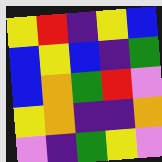[["yellow", "red", "indigo", "yellow", "blue"], ["blue", "yellow", "blue", "indigo", "green"], ["blue", "orange", "green", "red", "violet"], ["yellow", "orange", "indigo", "indigo", "orange"], ["violet", "indigo", "green", "yellow", "violet"]]